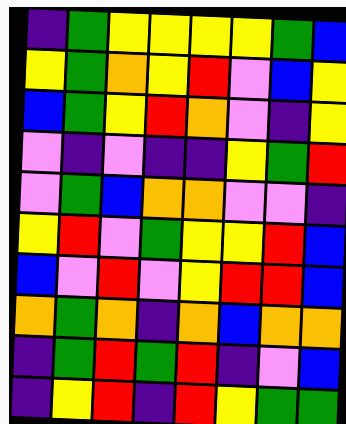[["indigo", "green", "yellow", "yellow", "yellow", "yellow", "green", "blue"], ["yellow", "green", "orange", "yellow", "red", "violet", "blue", "yellow"], ["blue", "green", "yellow", "red", "orange", "violet", "indigo", "yellow"], ["violet", "indigo", "violet", "indigo", "indigo", "yellow", "green", "red"], ["violet", "green", "blue", "orange", "orange", "violet", "violet", "indigo"], ["yellow", "red", "violet", "green", "yellow", "yellow", "red", "blue"], ["blue", "violet", "red", "violet", "yellow", "red", "red", "blue"], ["orange", "green", "orange", "indigo", "orange", "blue", "orange", "orange"], ["indigo", "green", "red", "green", "red", "indigo", "violet", "blue"], ["indigo", "yellow", "red", "indigo", "red", "yellow", "green", "green"]]